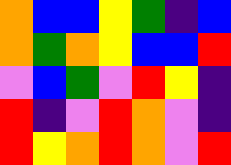[["orange", "blue", "blue", "yellow", "green", "indigo", "blue"], ["orange", "green", "orange", "yellow", "blue", "blue", "red"], ["violet", "blue", "green", "violet", "red", "yellow", "indigo"], ["red", "indigo", "violet", "red", "orange", "violet", "indigo"], ["red", "yellow", "orange", "red", "orange", "violet", "red"]]